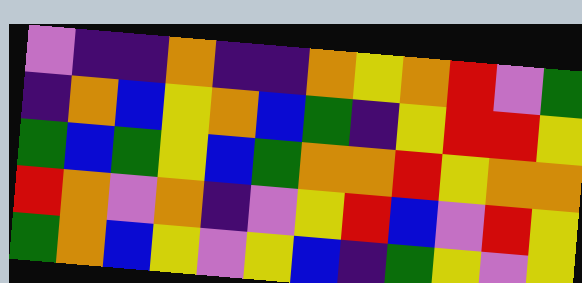[["violet", "indigo", "indigo", "orange", "indigo", "indigo", "orange", "yellow", "orange", "red", "violet", "green"], ["indigo", "orange", "blue", "yellow", "orange", "blue", "green", "indigo", "yellow", "red", "red", "yellow"], ["green", "blue", "green", "yellow", "blue", "green", "orange", "orange", "red", "yellow", "orange", "orange"], ["red", "orange", "violet", "orange", "indigo", "violet", "yellow", "red", "blue", "violet", "red", "yellow"], ["green", "orange", "blue", "yellow", "violet", "yellow", "blue", "indigo", "green", "yellow", "violet", "yellow"]]